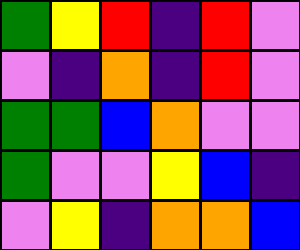[["green", "yellow", "red", "indigo", "red", "violet"], ["violet", "indigo", "orange", "indigo", "red", "violet"], ["green", "green", "blue", "orange", "violet", "violet"], ["green", "violet", "violet", "yellow", "blue", "indigo"], ["violet", "yellow", "indigo", "orange", "orange", "blue"]]